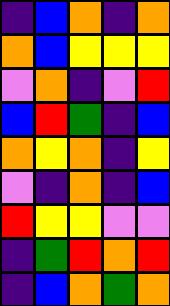[["indigo", "blue", "orange", "indigo", "orange"], ["orange", "blue", "yellow", "yellow", "yellow"], ["violet", "orange", "indigo", "violet", "red"], ["blue", "red", "green", "indigo", "blue"], ["orange", "yellow", "orange", "indigo", "yellow"], ["violet", "indigo", "orange", "indigo", "blue"], ["red", "yellow", "yellow", "violet", "violet"], ["indigo", "green", "red", "orange", "red"], ["indigo", "blue", "orange", "green", "orange"]]